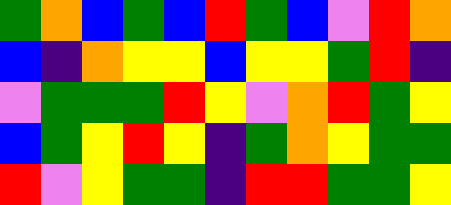[["green", "orange", "blue", "green", "blue", "red", "green", "blue", "violet", "red", "orange"], ["blue", "indigo", "orange", "yellow", "yellow", "blue", "yellow", "yellow", "green", "red", "indigo"], ["violet", "green", "green", "green", "red", "yellow", "violet", "orange", "red", "green", "yellow"], ["blue", "green", "yellow", "red", "yellow", "indigo", "green", "orange", "yellow", "green", "green"], ["red", "violet", "yellow", "green", "green", "indigo", "red", "red", "green", "green", "yellow"]]